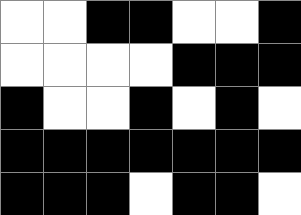[["white", "white", "black", "black", "white", "white", "black"], ["white", "white", "white", "white", "black", "black", "black"], ["black", "white", "white", "black", "white", "black", "white"], ["black", "black", "black", "black", "black", "black", "black"], ["black", "black", "black", "white", "black", "black", "white"]]